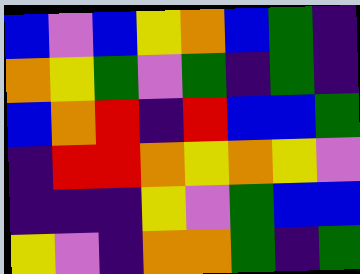[["blue", "violet", "blue", "yellow", "orange", "blue", "green", "indigo"], ["orange", "yellow", "green", "violet", "green", "indigo", "green", "indigo"], ["blue", "orange", "red", "indigo", "red", "blue", "blue", "green"], ["indigo", "red", "red", "orange", "yellow", "orange", "yellow", "violet"], ["indigo", "indigo", "indigo", "yellow", "violet", "green", "blue", "blue"], ["yellow", "violet", "indigo", "orange", "orange", "green", "indigo", "green"]]